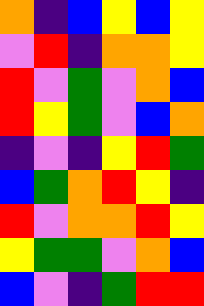[["orange", "indigo", "blue", "yellow", "blue", "yellow"], ["violet", "red", "indigo", "orange", "orange", "yellow"], ["red", "violet", "green", "violet", "orange", "blue"], ["red", "yellow", "green", "violet", "blue", "orange"], ["indigo", "violet", "indigo", "yellow", "red", "green"], ["blue", "green", "orange", "red", "yellow", "indigo"], ["red", "violet", "orange", "orange", "red", "yellow"], ["yellow", "green", "green", "violet", "orange", "blue"], ["blue", "violet", "indigo", "green", "red", "red"]]